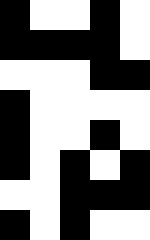[["black", "white", "white", "black", "white"], ["black", "black", "black", "black", "white"], ["white", "white", "white", "black", "black"], ["black", "white", "white", "white", "white"], ["black", "white", "white", "black", "white"], ["black", "white", "black", "white", "black"], ["white", "white", "black", "black", "black"], ["black", "white", "black", "white", "white"]]